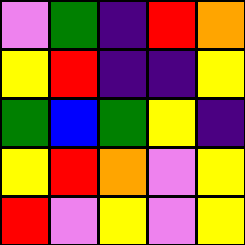[["violet", "green", "indigo", "red", "orange"], ["yellow", "red", "indigo", "indigo", "yellow"], ["green", "blue", "green", "yellow", "indigo"], ["yellow", "red", "orange", "violet", "yellow"], ["red", "violet", "yellow", "violet", "yellow"]]